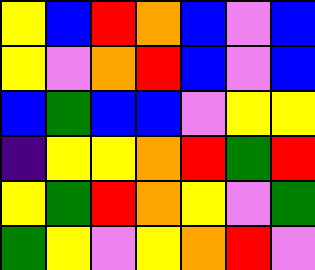[["yellow", "blue", "red", "orange", "blue", "violet", "blue"], ["yellow", "violet", "orange", "red", "blue", "violet", "blue"], ["blue", "green", "blue", "blue", "violet", "yellow", "yellow"], ["indigo", "yellow", "yellow", "orange", "red", "green", "red"], ["yellow", "green", "red", "orange", "yellow", "violet", "green"], ["green", "yellow", "violet", "yellow", "orange", "red", "violet"]]